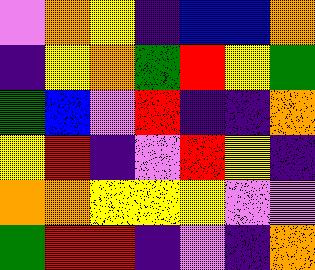[["violet", "orange", "yellow", "indigo", "blue", "blue", "orange"], ["indigo", "yellow", "orange", "green", "red", "yellow", "green"], ["green", "blue", "violet", "red", "indigo", "indigo", "orange"], ["yellow", "red", "indigo", "violet", "red", "yellow", "indigo"], ["orange", "orange", "yellow", "yellow", "yellow", "violet", "violet"], ["green", "red", "red", "indigo", "violet", "indigo", "orange"]]